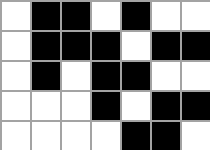[["white", "black", "black", "white", "black", "white", "white"], ["white", "black", "black", "black", "white", "black", "black"], ["white", "black", "white", "black", "black", "white", "white"], ["white", "white", "white", "black", "white", "black", "black"], ["white", "white", "white", "white", "black", "black", "white"]]